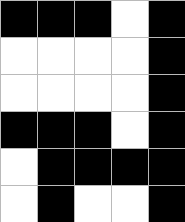[["black", "black", "black", "white", "black"], ["white", "white", "white", "white", "black"], ["white", "white", "white", "white", "black"], ["black", "black", "black", "white", "black"], ["white", "black", "black", "black", "black"], ["white", "black", "white", "white", "black"]]